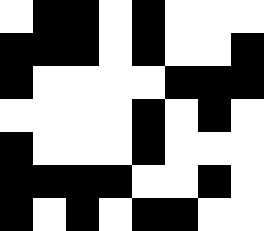[["white", "black", "black", "white", "black", "white", "white", "white"], ["black", "black", "black", "white", "black", "white", "white", "black"], ["black", "white", "white", "white", "white", "black", "black", "black"], ["white", "white", "white", "white", "black", "white", "black", "white"], ["black", "white", "white", "white", "black", "white", "white", "white"], ["black", "black", "black", "black", "white", "white", "black", "white"], ["black", "white", "black", "white", "black", "black", "white", "white"]]